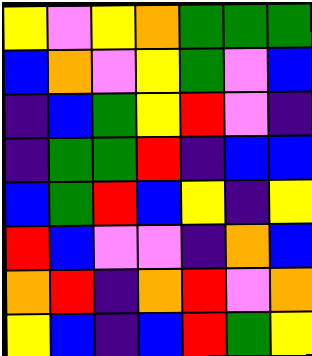[["yellow", "violet", "yellow", "orange", "green", "green", "green"], ["blue", "orange", "violet", "yellow", "green", "violet", "blue"], ["indigo", "blue", "green", "yellow", "red", "violet", "indigo"], ["indigo", "green", "green", "red", "indigo", "blue", "blue"], ["blue", "green", "red", "blue", "yellow", "indigo", "yellow"], ["red", "blue", "violet", "violet", "indigo", "orange", "blue"], ["orange", "red", "indigo", "orange", "red", "violet", "orange"], ["yellow", "blue", "indigo", "blue", "red", "green", "yellow"]]